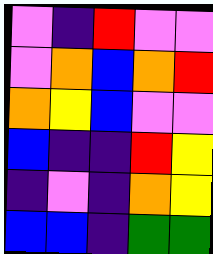[["violet", "indigo", "red", "violet", "violet"], ["violet", "orange", "blue", "orange", "red"], ["orange", "yellow", "blue", "violet", "violet"], ["blue", "indigo", "indigo", "red", "yellow"], ["indigo", "violet", "indigo", "orange", "yellow"], ["blue", "blue", "indigo", "green", "green"]]